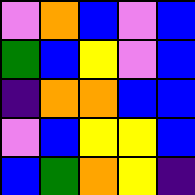[["violet", "orange", "blue", "violet", "blue"], ["green", "blue", "yellow", "violet", "blue"], ["indigo", "orange", "orange", "blue", "blue"], ["violet", "blue", "yellow", "yellow", "blue"], ["blue", "green", "orange", "yellow", "indigo"]]